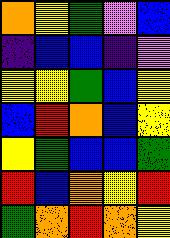[["orange", "yellow", "green", "violet", "blue"], ["indigo", "blue", "blue", "indigo", "violet"], ["yellow", "yellow", "green", "blue", "yellow"], ["blue", "red", "orange", "blue", "yellow"], ["yellow", "green", "blue", "blue", "green"], ["red", "blue", "orange", "yellow", "red"], ["green", "orange", "red", "orange", "yellow"]]